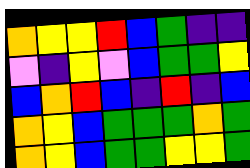[["orange", "yellow", "yellow", "red", "blue", "green", "indigo", "indigo"], ["violet", "indigo", "yellow", "violet", "blue", "green", "green", "yellow"], ["blue", "orange", "red", "blue", "indigo", "red", "indigo", "blue"], ["orange", "yellow", "blue", "green", "green", "green", "orange", "green"], ["orange", "yellow", "blue", "green", "green", "yellow", "yellow", "green"]]